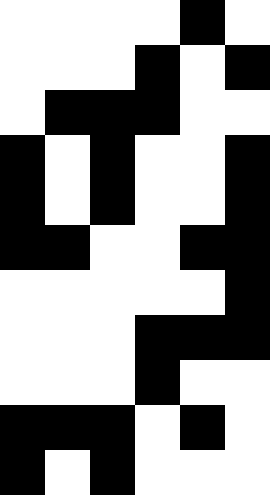[["white", "white", "white", "white", "black", "white"], ["white", "white", "white", "black", "white", "black"], ["white", "black", "black", "black", "white", "white"], ["black", "white", "black", "white", "white", "black"], ["black", "white", "black", "white", "white", "black"], ["black", "black", "white", "white", "black", "black"], ["white", "white", "white", "white", "white", "black"], ["white", "white", "white", "black", "black", "black"], ["white", "white", "white", "black", "white", "white"], ["black", "black", "black", "white", "black", "white"], ["black", "white", "black", "white", "white", "white"]]